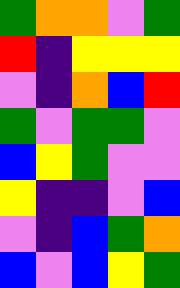[["green", "orange", "orange", "violet", "green"], ["red", "indigo", "yellow", "yellow", "yellow"], ["violet", "indigo", "orange", "blue", "red"], ["green", "violet", "green", "green", "violet"], ["blue", "yellow", "green", "violet", "violet"], ["yellow", "indigo", "indigo", "violet", "blue"], ["violet", "indigo", "blue", "green", "orange"], ["blue", "violet", "blue", "yellow", "green"]]